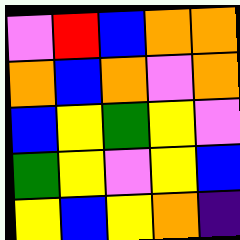[["violet", "red", "blue", "orange", "orange"], ["orange", "blue", "orange", "violet", "orange"], ["blue", "yellow", "green", "yellow", "violet"], ["green", "yellow", "violet", "yellow", "blue"], ["yellow", "blue", "yellow", "orange", "indigo"]]